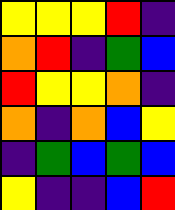[["yellow", "yellow", "yellow", "red", "indigo"], ["orange", "red", "indigo", "green", "blue"], ["red", "yellow", "yellow", "orange", "indigo"], ["orange", "indigo", "orange", "blue", "yellow"], ["indigo", "green", "blue", "green", "blue"], ["yellow", "indigo", "indigo", "blue", "red"]]